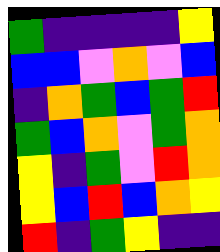[["green", "indigo", "indigo", "indigo", "indigo", "yellow"], ["blue", "blue", "violet", "orange", "violet", "blue"], ["indigo", "orange", "green", "blue", "green", "red"], ["green", "blue", "orange", "violet", "green", "orange"], ["yellow", "indigo", "green", "violet", "red", "orange"], ["yellow", "blue", "red", "blue", "orange", "yellow"], ["red", "indigo", "green", "yellow", "indigo", "indigo"]]